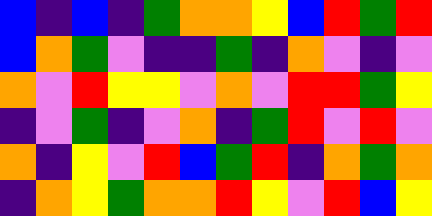[["blue", "indigo", "blue", "indigo", "green", "orange", "orange", "yellow", "blue", "red", "green", "red"], ["blue", "orange", "green", "violet", "indigo", "indigo", "green", "indigo", "orange", "violet", "indigo", "violet"], ["orange", "violet", "red", "yellow", "yellow", "violet", "orange", "violet", "red", "red", "green", "yellow"], ["indigo", "violet", "green", "indigo", "violet", "orange", "indigo", "green", "red", "violet", "red", "violet"], ["orange", "indigo", "yellow", "violet", "red", "blue", "green", "red", "indigo", "orange", "green", "orange"], ["indigo", "orange", "yellow", "green", "orange", "orange", "red", "yellow", "violet", "red", "blue", "yellow"]]